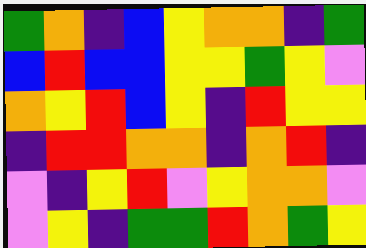[["green", "orange", "indigo", "blue", "yellow", "orange", "orange", "indigo", "green"], ["blue", "red", "blue", "blue", "yellow", "yellow", "green", "yellow", "violet"], ["orange", "yellow", "red", "blue", "yellow", "indigo", "red", "yellow", "yellow"], ["indigo", "red", "red", "orange", "orange", "indigo", "orange", "red", "indigo"], ["violet", "indigo", "yellow", "red", "violet", "yellow", "orange", "orange", "violet"], ["violet", "yellow", "indigo", "green", "green", "red", "orange", "green", "yellow"]]